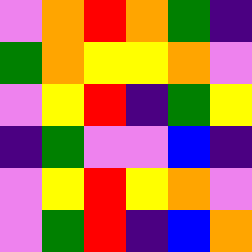[["violet", "orange", "red", "orange", "green", "indigo"], ["green", "orange", "yellow", "yellow", "orange", "violet"], ["violet", "yellow", "red", "indigo", "green", "yellow"], ["indigo", "green", "violet", "violet", "blue", "indigo"], ["violet", "yellow", "red", "yellow", "orange", "violet"], ["violet", "green", "red", "indigo", "blue", "orange"]]